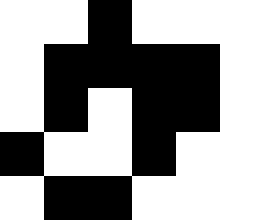[["white", "white", "black", "white", "white", "white"], ["white", "black", "black", "black", "black", "white"], ["white", "black", "white", "black", "black", "white"], ["black", "white", "white", "black", "white", "white"], ["white", "black", "black", "white", "white", "white"]]